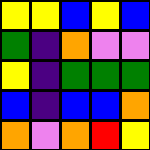[["yellow", "yellow", "blue", "yellow", "blue"], ["green", "indigo", "orange", "violet", "violet"], ["yellow", "indigo", "green", "green", "green"], ["blue", "indigo", "blue", "blue", "orange"], ["orange", "violet", "orange", "red", "yellow"]]